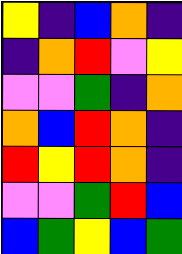[["yellow", "indigo", "blue", "orange", "indigo"], ["indigo", "orange", "red", "violet", "yellow"], ["violet", "violet", "green", "indigo", "orange"], ["orange", "blue", "red", "orange", "indigo"], ["red", "yellow", "red", "orange", "indigo"], ["violet", "violet", "green", "red", "blue"], ["blue", "green", "yellow", "blue", "green"]]